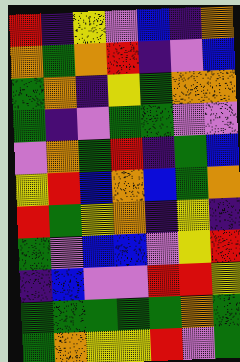[["red", "indigo", "yellow", "violet", "blue", "indigo", "orange"], ["orange", "green", "orange", "red", "indigo", "violet", "blue"], ["green", "orange", "indigo", "yellow", "green", "orange", "orange"], ["green", "indigo", "violet", "green", "green", "violet", "violet"], ["violet", "orange", "green", "red", "indigo", "green", "blue"], ["yellow", "red", "blue", "orange", "blue", "green", "orange"], ["red", "green", "yellow", "orange", "indigo", "yellow", "indigo"], ["green", "violet", "blue", "blue", "violet", "yellow", "red"], ["indigo", "blue", "violet", "violet", "red", "red", "yellow"], ["green", "green", "green", "green", "green", "orange", "green"], ["green", "orange", "yellow", "yellow", "red", "violet", "green"]]